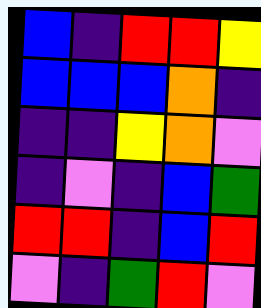[["blue", "indigo", "red", "red", "yellow"], ["blue", "blue", "blue", "orange", "indigo"], ["indigo", "indigo", "yellow", "orange", "violet"], ["indigo", "violet", "indigo", "blue", "green"], ["red", "red", "indigo", "blue", "red"], ["violet", "indigo", "green", "red", "violet"]]